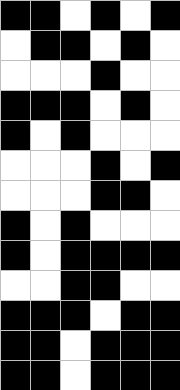[["black", "black", "white", "black", "white", "black"], ["white", "black", "black", "white", "black", "white"], ["white", "white", "white", "black", "white", "white"], ["black", "black", "black", "white", "black", "white"], ["black", "white", "black", "white", "white", "white"], ["white", "white", "white", "black", "white", "black"], ["white", "white", "white", "black", "black", "white"], ["black", "white", "black", "white", "white", "white"], ["black", "white", "black", "black", "black", "black"], ["white", "white", "black", "black", "white", "white"], ["black", "black", "black", "white", "black", "black"], ["black", "black", "white", "black", "black", "black"], ["black", "black", "white", "black", "black", "black"]]